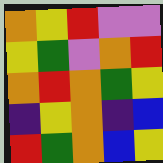[["orange", "yellow", "red", "violet", "violet"], ["yellow", "green", "violet", "orange", "red"], ["orange", "red", "orange", "green", "yellow"], ["indigo", "yellow", "orange", "indigo", "blue"], ["red", "green", "orange", "blue", "yellow"]]